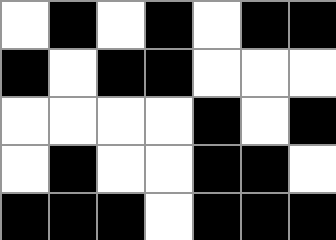[["white", "black", "white", "black", "white", "black", "black"], ["black", "white", "black", "black", "white", "white", "white"], ["white", "white", "white", "white", "black", "white", "black"], ["white", "black", "white", "white", "black", "black", "white"], ["black", "black", "black", "white", "black", "black", "black"]]